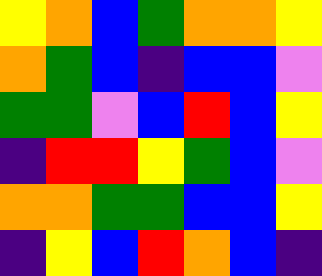[["yellow", "orange", "blue", "green", "orange", "orange", "yellow"], ["orange", "green", "blue", "indigo", "blue", "blue", "violet"], ["green", "green", "violet", "blue", "red", "blue", "yellow"], ["indigo", "red", "red", "yellow", "green", "blue", "violet"], ["orange", "orange", "green", "green", "blue", "blue", "yellow"], ["indigo", "yellow", "blue", "red", "orange", "blue", "indigo"]]